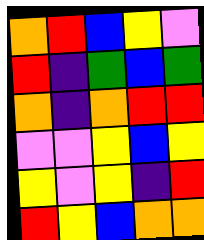[["orange", "red", "blue", "yellow", "violet"], ["red", "indigo", "green", "blue", "green"], ["orange", "indigo", "orange", "red", "red"], ["violet", "violet", "yellow", "blue", "yellow"], ["yellow", "violet", "yellow", "indigo", "red"], ["red", "yellow", "blue", "orange", "orange"]]